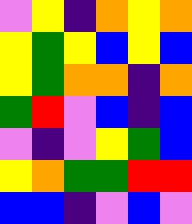[["violet", "yellow", "indigo", "orange", "yellow", "orange"], ["yellow", "green", "yellow", "blue", "yellow", "blue"], ["yellow", "green", "orange", "orange", "indigo", "orange"], ["green", "red", "violet", "blue", "indigo", "blue"], ["violet", "indigo", "violet", "yellow", "green", "blue"], ["yellow", "orange", "green", "green", "red", "red"], ["blue", "blue", "indigo", "violet", "blue", "violet"]]